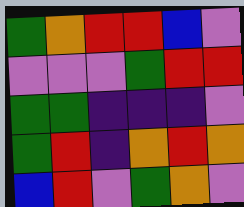[["green", "orange", "red", "red", "blue", "violet"], ["violet", "violet", "violet", "green", "red", "red"], ["green", "green", "indigo", "indigo", "indigo", "violet"], ["green", "red", "indigo", "orange", "red", "orange"], ["blue", "red", "violet", "green", "orange", "violet"]]